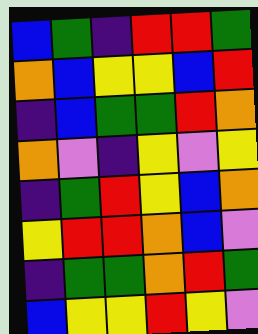[["blue", "green", "indigo", "red", "red", "green"], ["orange", "blue", "yellow", "yellow", "blue", "red"], ["indigo", "blue", "green", "green", "red", "orange"], ["orange", "violet", "indigo", "yellow", "violet", "yellow"], ["indigo", "green", "red", "yellow", "blue", "orange"], ["yellow", "red", "red", "orange", "blue", "violet"], ["indigo", "green", "green", "orange", "red", "green"], ["blue", "yellow", "yellow", "red", "yellow", "violet"]]